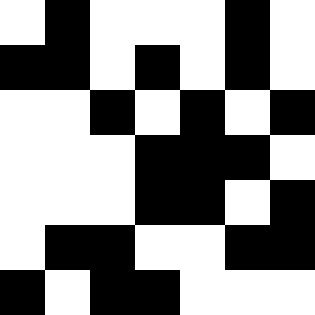[["white", "black", "white", "white", "white", "black", "white"], ["black", "black", "white", "black", "white", "black", "white"], ["white", "white", "black", "white", "black", "white", "black"], ["white", "white", "white", "black", "black", "black", "white"], ["white", "white", "white", "black", "black", "white", "black"], ["white", "black", "black", "white", "white", "black", "black"], ["black", "white", "black", "black", "white", "white", "white"]]